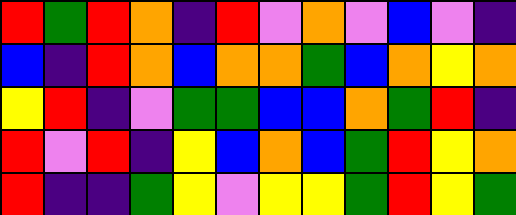[["red", "green", "red", "orange", "indigo", "red", "violet", "orange", "violet", "blue", "violet", "indigo"], ["blue", "indigo", "red", "orange", "blue", "orange", "orange", "green", "blue", "orange", "yellow", "orange"], ["yellow", "red", "indigo", "violet", "green", "green", "blue", "blue", "orange", "green", "red", "indigo"], ["red", "violet", "red", "indigo", "yellow", "blue", "orange", "blue", "green", "red", "yellow", "orange"], ["red", "indigo", "indigo", "green", "yellow", "violet", "yellow", "yellow", "green", "red", "yellow", "green"]]